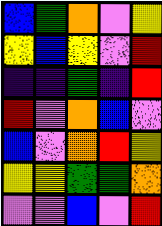[["blue", "green", "orange", "violet", "yellow"], ["yellow", "blue", "yellow", "violet", "red"], ["indigo", "indigo", "green", "indigo", "red"], ["red", "violet", "orange", "blue", "violet"], ["blue", "violet", "orange", "red", "yellow"], ["yellow", "yellow", "green", "green", "orange"], ["violet", "violet", "blue", "violet", "red"]]